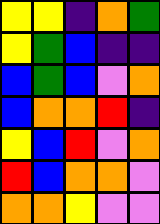[["yellow", "yellow", "indigo", "orange", "green"], ["yellow", "green", "blue", "indigo", "indigo"], ["blue", "green", "blue", "violet", "orange"], ["blue", "orange", "orange", "red", "indigo"], ["yellow", "blue", "red", "violet", "orange"], ["red", "blue", "orange", "orange", "violet"], ["orange", "orange", "yellow", "violet", "violet"]]